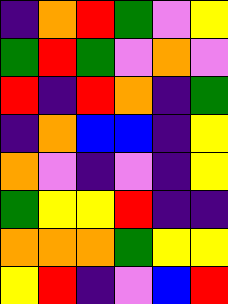[["indigo", "orange", "red", "green", "violet", "yellow"], ["green", "red", "green", "violet", "orange", "violet"], ["red", "indigo", "red", "orange", "indigo", "green"], ["indigo", "orange", "blue", "blue", "indigo", "yellow"], ["orange", "violet", "indigo", "violet", "indigo", "yellow"], ["green", "yellow", "yellow", "red", "indigo", "indigo"], ["orange", "orange", "orange", "green", "yellow", "yellow"], ["yellow", "red", "indigo", "violet", "blue", "red"]]